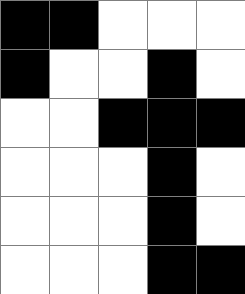[["black", "black", "white", "white", "white"], ["black", "white", "white", "black", "white"], ["white", "white", "black", "black", "black"], ["white", "white", "white", "black", "white"], ["white", "white", "white", "black", "white"], ["white", "white", "white", "black", "black"]]